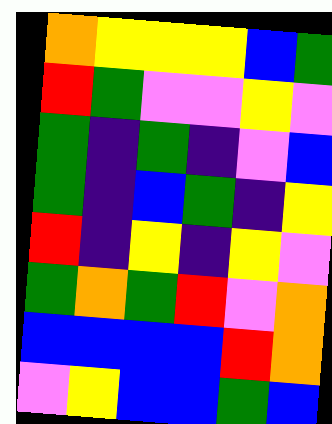[["orange", "yellow", "yellow", "yellow", "blue", "green"], ["red", "green", "violet", "violet", "yellow", "violet"], ["green", "indigo", "green", "indigo", "violet", "blue"], ["green", "indigo", "blue", "green", "indigo", "yellow"], ["red", "indigo", "yellow", "indigo", "yellow", "violet"], ["green", "orange", "green", "red", "violet", "orange"], ["blue", "blue", "blue", "blue", "red", "orange"], ["violet", "yellow", "blue", "blue", "green", "blue"]]